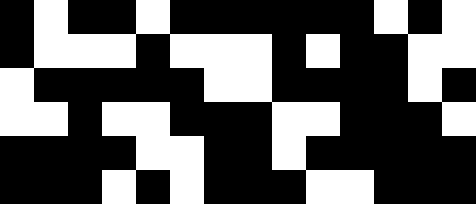[["black", "white", "black", "black", "white", "black", "black", "black", "black", "black", "black", "white", "black", "white"], ["black", "white", "white", "white", "black", "white", "white", "white", "black", "white", "black", "black", "white", "white"], ["white", "black", "black", "black", "black", "black", "white", "white", "black", "black", "black", "black", "white", "black"], ["white", "white", "black", "white", "white", "black", "black", "black", "white", "white", "black", "black", "black", "white"], ["black", "black", "black", "black", "white", "white", "black", "black", "white", "black", "black", "black", "black", "black"], ["black", "black", "black", "white", "black", "white", "black", "black", "black", "white", "white", "black", "black", "black"]]